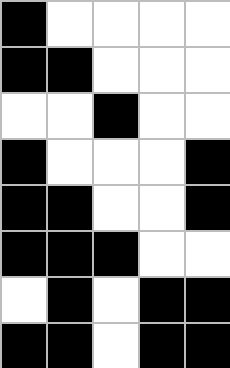[["black", "white", "white", "white", "white"], ["black", "black", "white", "white", "white"], ["white", "white", "black", "white", "white"], ["black", "white", "white", "white", "black"], ["black", "black", "white", "white", "black"], ["black", "black", "black", "white", "white"], ["white", "black", "white", "black", "black"], ["black", "black", "white", "black", "black"]]